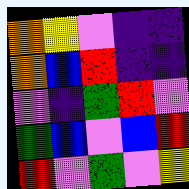[["orange", "yellow", "violet", "indigo", "indigo"], ["orange", "blue", "red", "indigo", "indigo"], ["violet", "indigo", "green", "red", "violet"], ["green", "blue", "violet", "blue", "red"], ["red", "violet", "green", "violet", "yellow"]]